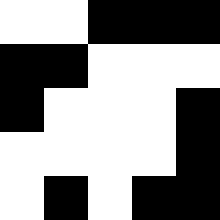[["white", "white", "black", "black", "black"], ["black", "black", "white", "white", "white"], ["black", "white", "white", "white", "black"], ["white", "white", "white", "white", "black"], ["white", "black", "white", "black", "black"]]